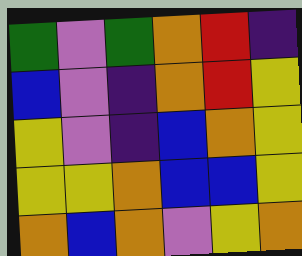[["green", "violet", "green", "orange", "red", "indigo"], ["blue", "violet", "indigo", "orange", "red", "yellow"], ["yellow", "violet", "indigo", "blue", "orange", "yellow"], ["yellow", "yellow", "orange", "blue", "blue", "yellow"], ["orange", "blue", "orange", "violet", "yellow", "orange"]]